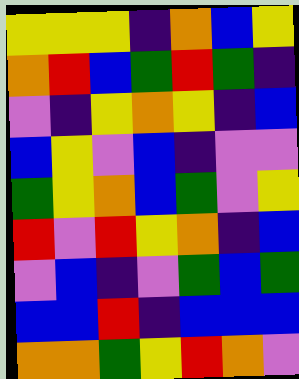[["yellow", "yellow", "yellow", "indigo", "orange", "blue", "yellow"], ["orange", "red", "blue", "green", "red", "green", "indigo"], ["violet", "indigo", "yellow", "orange", "yellow", "indigo", "blue"], ["blue", "yellow", "violet", "blue", "indigo", "violet", "violet"], ["green", "yellow", "orange", "blue", "green", "violet", "yellow"], ["red", "violet", "red", "yellow", "orange", "indigo", "blue"], ["violet", "blue", "indigo", "violet", "green", "blue", "green"], ["blue", "blue", "red", "indigo", "blue", "blue", "blue"], ["orange", "orange", "green", "yellow", "red", "orange", "violet"]]